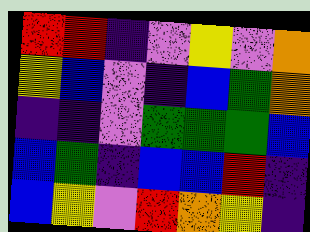[["red", "red", "indigo", "violet", "yellow", "violet", "orange"], ["yellow", "blue", "violet", "indigo", "blue", "green", "orange"], ["indigo", "indigo", "violet", "green", "green", "green", "blue"], ["blue", "green", "indigo", "blue", "blue", "red", "indigo"], ["blue", "yellow", "violet", "red", "orange", "yellow", "indigo"]]